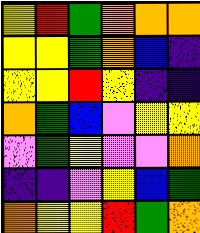[["yellow", "red", "green", "orange", "orange", "orange"], ["yellow", "yellow", "green", "orange", "blue", "indigo"], ["yellow", "yellow", "red", "yellow", "indigo", "indigo"], ["orange", "green", "blue", "violet", "yellow", "yellow"], ["violet", "green", "yellow", "violet", "violet", "orange"], ["indigo", "indigo", "violet", "yellow", "blue", "green"], ["orange", "yellow", "yellow", "red", "green", "orange"]]